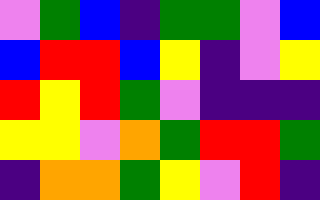[["violet", "green", "blue", "indigo", "green", "green", "violet", "blue"], ["blue", "red", "red", "blue", "yellow", "indigo", "violet", "yellow"], ["red", "yellow", "red", "green", "violet", "indigo", "indigo", "indigo"], ["yellow", "yellow", "violet", "orange", "green", "red", "red", "green"], ["indigo", "orange", "orange", "green", "yellow", "violet", "red", "indigo"]]